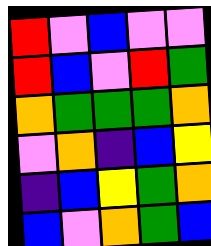[["red", "violet", "blue", "violet", "violet"], ["red", "blue", "violet", "red", "green"], ["orange", "green", "green", "green", "orange"], ["violet", "orange", "indigo", "blue", "yellow"], ["indigo", "blue", "yellow", "green", "orange"], ["blue", "violet", "orange", "green", "blue"]]